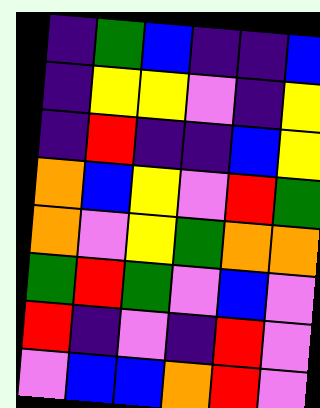[["indigo", "green", "blue", "indigo", "indigo", "blue"], ["indigo", "yellow", "yellow", "violet", "indigo", "yellow"], ["indigo", "red", "indigo", "indigo", "blue", "yellow"], ["orange", "blue", "yellow", "violet", "red", "green"], ["orange", "violet", "yellow", "green", "orange", "orange"], ["green", "red", "green", "violet", "blue", "violet"], ["red", "indigo", "violet", "indigo", "red", "violet"], ["violet", "blue", "blue", "orange", "red", "violet"]]